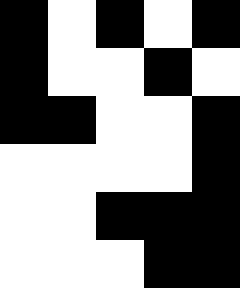[["black", "white", "black", "white", "black"], ["black", "white", "white", "black", "white"], ["black", "black", "white", "white", "black"], ["white", "white", "white", "white", "black"], ["white", "white", "black", "black", "black"], ["white", "white", "white", "black", "black"]]